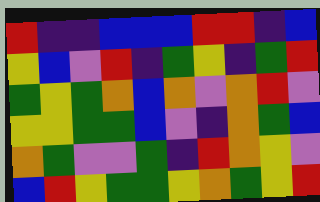[["red", "indigo", "indigo", "blue", "blue", "blue", "red", "red", "indigo", "blue"], ["yellow", "blue", "violet", "red", "indigo", "green", "yellow", "indigo", "green", "red"], ["green", "yellow", "green", "orange", "blue", "orange", "violet", "orange", "red", "violet"], ["yellow", "yellow", "green", "green", "blue", "violet", "indigo", "orange", "green", "blue"], ["orange", "green", "violet", "violet", "green", "indigo", "red", "orange", "yellow", "violet"], ["blue", "red", "yellow", "green", "green", "yellow", "orange", "green", "yellow", "red"]]